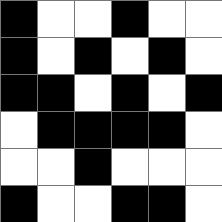[["black", "white", "white", "black", "white", "white"], ["black", "white", "black", "white", "black", "white"], ["black", "black", "white", "black", "white", "black"], ["white", "black", "black", "black", "black", "white"], ["white", "white", "black", "white", "white", "white"], ["black", "white", "white", "black", "black", "white"]]